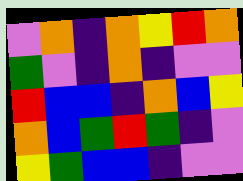[["violet", "orange", "indigo", "orange", "yellow", "red", "orange"], ["green", "violet", "indigo", "orange", "indigo", "violet", "violet"], ["red", "blue", "blue", "indigo", "orange", "blue", "yellow"], ["orange", "blue", "green", "red", "green", "indigo", "violet"], ["yellow", "green", "blue", "blue", "indigo", "violet", "violet"]]